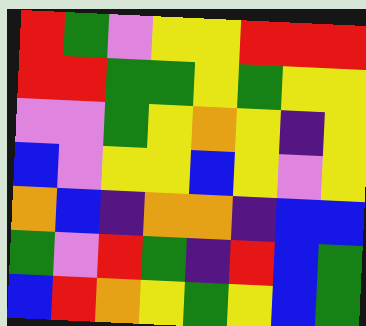[["red", "green", "violet", "yellow", "yellow", "red", "red", "red"], ["red", "red", "green", "green", "yellow", "green", "yellow", "yellow"], ["violet", "violet", "green", "yellow", "orange", "yellow", "indigo", "yellow"], ["blue", "violet", "yellow", "yellow", "blue", "yellow", "violet", "yellow"], ["orange", "blue", "indigo", "orange", "orange", "indigo", "blue", "blue"], ["green", "violet", "red", "green", "indigo", "red", "blue", "green"], ["blue", "red", "orange", "yellow", "green", "yellow", "blue", "green"]]